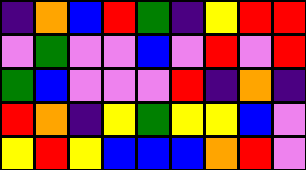[["indigo", "orange", "blue", "red", "green", "indigo", "yellow", "red", "red"], ["violet", "green", "violet", "violet", "blue", "violet", "red", "violet", "red"], ["green", "blue", "violet", "violet", "violet", "red", "indigo", "orange", "indigo"], ["red", "orange", "indigo", "yellow", "green", "yellow", "yellow", "blue", "violet"], ["yellow", "red", "yellow", "blue", "blue", "blue", "orange", "red", "violet"]]